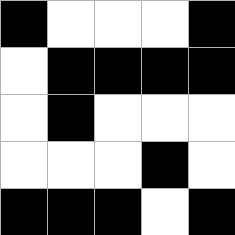[["black", "white", "white", "white", "black"], ["white", "black", "black", "black", "black"], ["white", "black", "white", "white", "white"], ["white", "white", "white", "black", "white"], ["black", "black", "black", "white", "black"]]